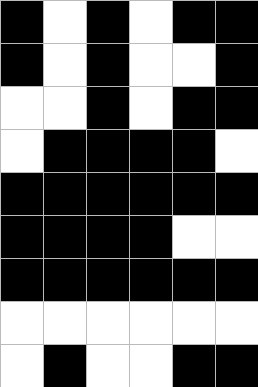[["black", "white", "black", "white", "black", "black"], ["black", "white", "black", "white", "white", "black"], ["white", "white", "black", "white", "black", "black"], ["white", "black", "black", "black", "black", "white"], ["black", "black", "black", "black", "black", "black"], ["black", "black", "black", "black", "white", "white"], ["black", "black", "black", "black", "black", "black"], ["white", "white", "white", "white", "white", "white"], ["white", "black", "white", "white", "black", "black"]]